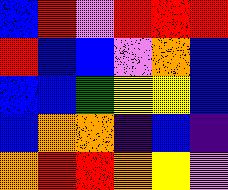[["blue", "red", "violet", "red", "red", "red"], ["red", "blue", "blue", "violet", "orange", "blue"], ["blue", "blue", "green", "yellow", "yellow", "blue"], ["blue", "orange", "orange", "indigo", "blue", "indigo"], ["orange", "red", "red", "orange", "yellow", "violet"]]